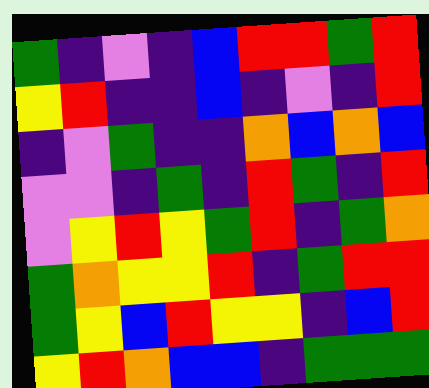[["green", "indigo", "violet", "indigo", "blue", "red", "red", "green", "red"], ["yellow", "red", "indigo", "indigo", "blue", "indigo", "violet", "indigo", "red"], ["indigo", "violet", "green", "indigo", "indigo", "orange", "blue", "orange", "blue"], ["violet", "violet", "indigo", "green", "indigo", "red", "green", "indigo", "red"], ["violet", "yellow", "red", "yellow", "green", "red", "indigo", "green", "orange"], ["green", "orange", "yellow", "yellow", "red", "indigo", "green", "red", "red"], ["green", "yellow", "blue", "red", "yellow", "yellow", "indigo", "blue", "red"], ["yellow", "red", "orange", "blue", "blue", "indigo", "green", "green", "green"]]